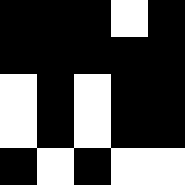[["black", "black", "black", "white", "black"], ["black", "black", "black", "black", "black"], ["white", "black", "white", "black", "black"], ["white", "black", "white", "black", "black"], ["black", "white", "black", "white", "white"]]